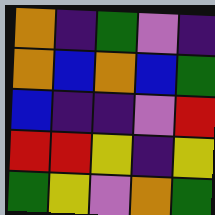[["orange", "indigo", "green", "violet", "indigo"], ["orange", "blue", "orange", "blue", "green"], ["blue", "indigo", "indigo", "violet", "red"], ["red", "red", "yellow", "indigo", "yellow"], ["green", "yellow", "violet", "orange", "green"]]